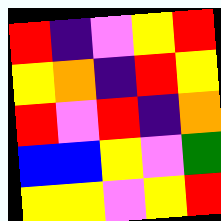[["red", "indigo", "violet", "yellow", "red"], ["yellow", "orange", "indigo", "red", "yellow"], ["red", "violet", "red", "indigo", "orange"], ["blue", "blue", "yellow", "violet", "green"], ["yellow", "yellow", "violet", "yellow", "red"]]